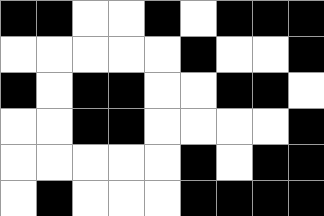[["black", "black", "white", "white", "black", "white", "black", "black", "black"], ["white", "white", "white", "white", "white", "black", "white", "white", "black"], ["black", "white", "black", "black", "white", "white", "black", "black", "white"], ["white", "white", "black", "black", "white", "white", "white", "white", "black"], ["white", "white", "white", "white", "white", "black", "white", "black", "black"], ["white", "black", "white", "white", "white", "black", "black", "black", "black"]]